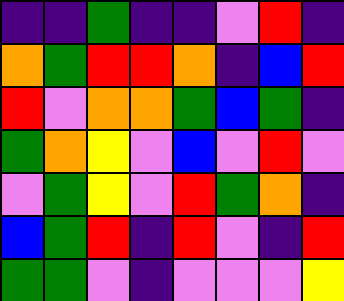[["indigo", "indigo", "green", "indigo", "indigo", "violet", "red", "indigo"], ["orange", "green", "red", "red", "orange", "indigo", "blue", "red"], ["red", "violet", "orange", "orange", "green", "blue", "green", "indigo"], ["green", "orange", "yellow", "violet", "blue", "violet", "red", "violet"], ["violet", "green", "yellow", "violet", "red", "green", "orange", "indigo"], ["blue", "green", "red", "indigo", "red", "violet", "indigo", "red"], ["green", "green", "violet", "indigo", "violet", "violet", "violet", "yellow"]]